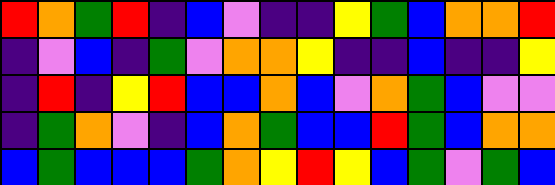[["red", "orange", "green", "red", "indigo", "blue", "violet", "indigo", "indigo", "yellow", "green", "blue", "orange", "orange", "red"], ["indigo", "violet", "blue", "indigo", "green", "violet", "orange", "orange", "yellow", "indigo", "indigo", "blue", "indigo", "indigo", "yellow"], ["indigo", "red", "indigo", "yellow", "red", "blue", "blue", "orange", "blue", "violet", "orange", "green", "blue", "violet", "violet"], ["indigo", "green", "orange", "violet", "indigo", "blue", "orange", "green", "blue", "blue", "red", "green", "blue", "orange", "orange"], ["blue", "green", "blue", "blue", "blue", "green", "orange", "yellow", "red", "yellow", "blue", "green", "violet", "green", "blue"]]